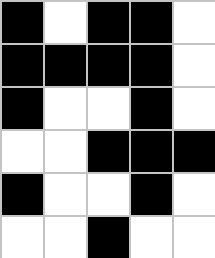[["black", "white", "black", "black", "white"], ["black", "black", "black", "black", "white"], ["black", "white", "white", "black", "white"], ["white", "white", "black", "black", "black"], ["black", "white", "white", "black", "white"], ["white", "white", "black", "white", "white"]]